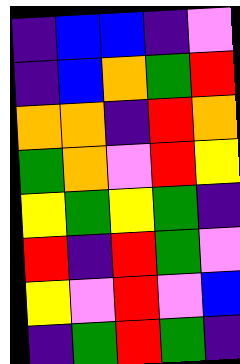[["indigo", "blue", "blue", "indigo", "violet"], ["indigo", "blue", "orange", "green", "red"], ["orange", "orange", "indigo", "red", "orange"], ["green", "orange", "violet", "red", "yellow"], ["yellow", "green", "yellow", "green", "indigo"], ["red", "indigo", "red", "green", "violet"], ["yellow", "violet", "red", "violet", "blue"], ["indigo", "green", "red", "green", "indigo"]]